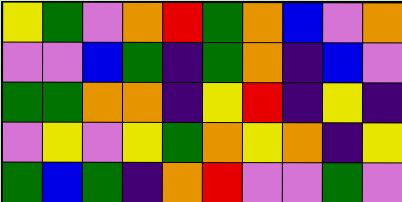[["yellow", "green", "violet", "orange", "red", "green", "orange", "blue", "violet", "orange"], ["violet", "violet", "blue", "green", "indigo", "green", "orange", "indigo", "blue", "violet"], ["green", "green", "orange", "orange", "indigo", "yellow", "red", "indigo", "yellow", "indigo"], ["violet", "yellow", "violet", "yellow", "green", "orange", "yellow", "orange", "indigo", "yellow"], ["green", "blue", "green", "indigo", "orange", "red", "violet", "violet", "green", "violet"]]